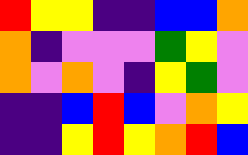[["red", "yellow", "yellow", "indigo", "indigo", "blue", "blue", "orange"], ["orange", "indigo", "violet", "violet", "violet", "green", "yellow", "violet"], ["orange", "violet", "orange", "violet", "indigo", "yellow", "green", "violet"], ["indigo", "indigo", "blue", "red", "blue", "violet", "orange", "yellow"], ["indigo", "indigo", "yellow", "red", "yellow", "orange", "red", "blue"]]